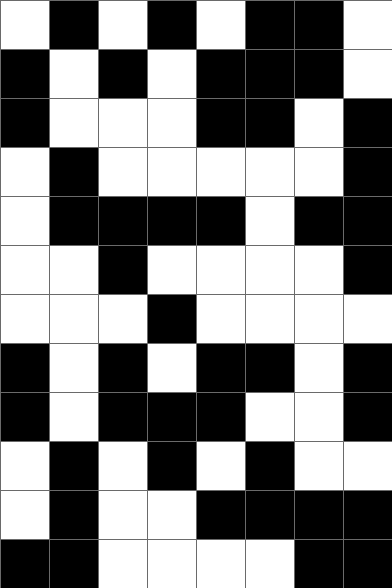[["white", "black", "white", "black", "white", "black", "black", "white"], ["black", "white", "black", "white", "black", "black", "black", "white"], ["black", "white", "white", "white", "black", "black", "white", "black"], ["white", "black", "white", "white", "white", "white", "white", "black"], ["white", "black", "black", "black", "black", "white", "black", "black"], ["white", "white", "black", "white", "white", "white", "white", "black"], ["white", "white", "white", "black", "white", "white", "white", "white"], ["black", "white", "black", "white", "black", "black", "white", "black"], ["black", "white", "black", "black", "black", "white", "white", "black"], ["white", "black", "white", "black", "white", "black", "white", "white"], ["white", "black", "white", "white", "black", "black", "black", "black"], ["black", "black", "white", "white", "white", "white", "black", "black"]]